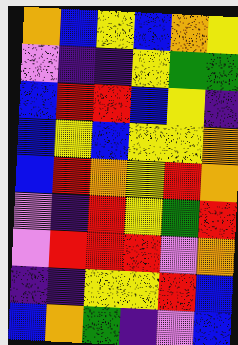[["orange", "blue", "yellow", "blue", "orange", "yellow"], ["violet", "indigo", "indigo", "yellow", "green", "green"], ["blue", "red", "red", "blue", "yellow", "indigo"], ["blue", "yellow", "blue", "yellow", "yellow", "orange"], ["blue", "red", "orange", "yellow", "red", "orange"], ["violet", "indigo", "red", "yellow", "green", "red"], ["violet", "red", "red", "red", "violet", "orange"], ["indigo", "indigo", "yellow", "yellow", "red", "blue"], ["blue", "orange", "green", "indigo", "violet", "blue"]]